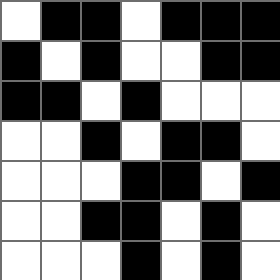[["white", "black", "black", "white", "black", "black", "black"], ["black", "white", "black", "white", "white", "black", "black"], ["black", "black", "white", "black", "white", "white", "white"], ["white", "white", "black", "white", "black", "black", "white"], ["white", "white", "white", "black", "black", "white", "black"], ["white", "white", "black", "black", "white", "black", "white"], ["white", "white", "white", "black", "white", "black", "white"]]